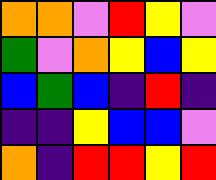[["orange", "orange", "violet", "red", "yellow", "violet"], ["green", "violet", "orange", "yellow", "blue", "yellow"], ["blue", "green", "blue", "indigo", "red", "indigo"], ["indigo", "indigo", "yellow", "blue", "blue", "violet"], ["orange", "indigo", "red", "red", "yellow", "red"]]